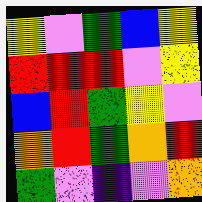[["yellow", "violet", "green", "blue", "yellow"], ["red", "red", "red", "violet", "yellow"], ["blue", "red", "green", "yellow", "violet"], ["orange", "red", "green", "orange", "red"], ["green", "violet", "indigo", "violet", "orange"]]